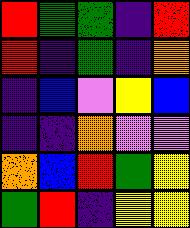[["red", "green", "green", "indigo", "red"], ["red", "indigo", "green", "indigo", "orange"], ["indigo", "blue", "violet", "yellow", "blue"], ["indigo", "indigo", "orange", "violet", "violet"], ["orange", "blue", "red", "green", "yellow"], ["green", "red", "indigo", "yellow", "yellow"]]